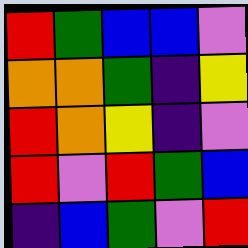[["red", "green", "blue", "blue", "violet"], ["orange", "orange", "green", "indigo", "yellow"], ["red", "orange", "yellow", "indigo", "violet"], ["red", "violet", "red", "green", "blue"], ["indigo", "blue", "green", "violet", "red"]]